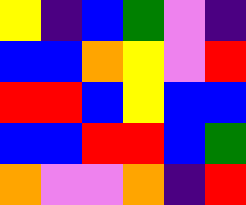[["yellow", "indigo", "blue", "green", "violet", "indigo"], ["blue", "blue", "orange", "yellow", "violet", "red"], ["red", "red", "blue", "yellow", "blue", "blue"], ["blue", "blue", "red", "red", "blue", "green"], ["orange", "violet", "violet", "orange", "indigo", "red"]]